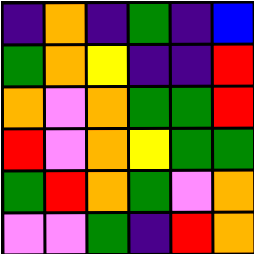[["indigo", "orange", "indigo", "green", "indigo", "blue"], ["green", "orange", "yellow", "indigo", "indigo", "red"], ["orange", "violet", "orange", "green", "green", "red"], ["red", "violet", "orange", "yellow", "green", "green"], ["green", "red", "orange", "green", "violet", "orange"], ["violet", "violet", "green", "indigo", "red", "orange"]]